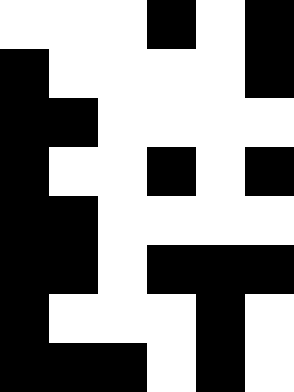[["white", "white", "white", "black", "white", "black"], ["black", "white", "white", "white", "white", "black"], ["black", "black", "white", "white", "white", "white"], ["black", "white", "white", "black", "white", "black"], ["black", "black", "white", "white", "white", "white"], ["black", "black", "white", "black", "black", "black"], ["black", "white", "white", "white", "black", "white"], ["black", "black", "black", "white", "black", "white"]]